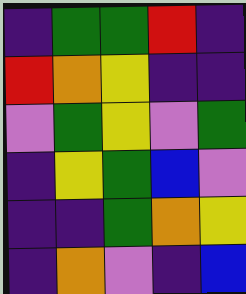[["indigo", "green", "green", "red", "indigo"], ["red", "orange", "yellow", "indigo", "indigo"], ["violet", "green", "yellow", "violet", "green"], ["indigo", "yellow", "green", "blue", "violet"], ["indigo", "indigo", "green", "orange", "yellow"], ["indigo", "orange", "violet", "indigo", "blue"]]